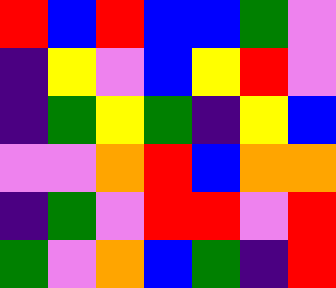[["red", "blue", "red", "blue", "blue", "green", "violet"], ["indigo", "yellow", "violet", "blue", "yellow", "red", "violet"], ["indigo", "green", "yellow", "green", "indigo", "yellow", "blue"], ["violet", "violet", "orange", "red", "blue", "orange", "orange"], ["indigo", "green", "violet", "red", "red", "violet", "red"], ["green", "violet", "orange", "blue", "green", "indigo", "red"]]